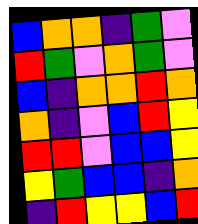[["blue", "orange", "orange", "indigo", "green", "violet"], ["red", "green", "violet", "orange", "green", "violet"], ["blue", "indigo", "orange", "orange", "red", "orange"], ["orange", "indigo", "violet", "blue", "red", "yellow"], ["red", "red", "violet", "blue", "blue", "yellow"], ["yellow", "green", "blue", "blue", "indigo", "orange"], ["indigo", "red", "yellow", "yellow", "blue", "red"]]